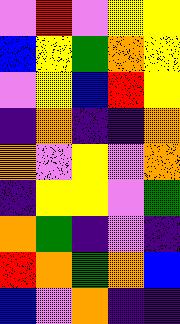[["violet", "red", "violet", "yellow", "yellow"], ["blue", "yellow", "green", "orange", "yellow"], ["violet", "yellow", "blue", "red", "yellow"], ["indigo", "orange", "indigo", "indigo", "orange"], ["orange", "violet", "yellow", "violet", "orange"], ["indigo", "yellow", "yellow", "violet", "green"], ["orange", "green", "indigo", "violet", "indigo"], ["red", "orange", "green", "orange", "blue"], ["blue", "violet", "orange", "indigo", "indigo"]]